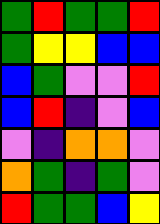[["green", "red", "green", "green", "red"], ["green", "yellow", "yellow", "blue", "blue"], ["blue", "green", "violet", "violet", "red"], ["blue", "red", "indigo", "violet", "blue"], ["violet", "indigo", "orange", "orange", "violet"], ["orange", "green", "indigo", "green", "violet"], ["red", "green", "green", "blue", "yellow"]]